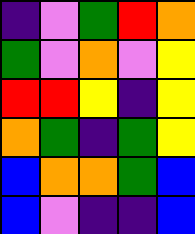[["indigo", "violet", "green", "red", "orange"], ["green", "violet", "orange", "violet", "yellow"], ["red", "red", "yellow", "indigo", "yellow"], ["orange", "green", "indigo", "green", "yellow"], ["blue", "orange", "orange", "green", "blue"], ["blue", "violet", "indigo", "indigo", "blue"]]